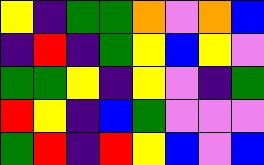[["yellow", "indigo", "green", "green", "orange", "violet", "orange", "blue"], ["indigo", "red", "indigo", "green", "yellow", "blue", "yellow", "violet"], ["green", "green", "yellow", "indigo", "yellow", "violet", "indigo", "green"], ["red", "yellow", "indigo", "blue", "green", "violet", "violet", "violet"], ["green", "red", "indigo", "red", "yellow", "blue", "violet", "blue"]]